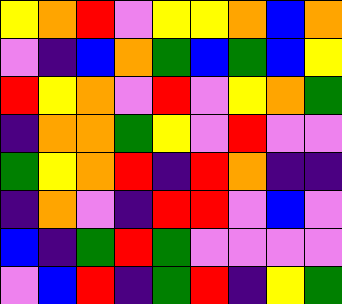[["yellow", "orange", "red", "violet", "yellow", "yellow", "orange", "blue", "orange"], ["violet", "indigo", "blue", "orange", "green", "blue", "green", "blue", "yellow"], ["red", "yellow", "orange", "violet", "red", "violet", "yellow", "orange", "green"], ["indigo", "orange", "orange", "green", "yellow", "violet", "red", "violet", "violet"], ["green", "yellow", "orange", "red", "indigo", "red", "orange", "indigo", "indigo"], ["indigo", "orange", "violet", "indigo", "red", "red", "violet", "blue", "violet"], ["blue", "indigo", "green", "red", "green", "violet", "violet", "violet", "violet"], ["violet", "blue", "red", "indigo", "green", "red", "indigo", "yellow", "green"]]